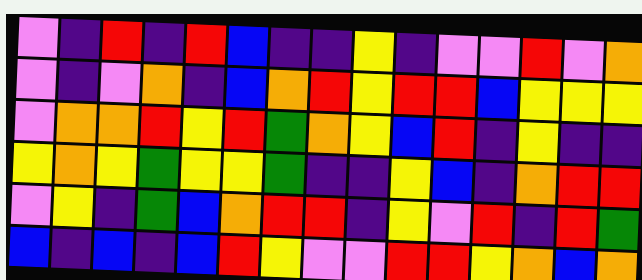[["violet", "indigo", "red", "indigo", "red", "blue", "indigo", "indigo", "yellow", "indigo", "violet", "violet", "red", "violet", "orange"], ["violet", "indigo", "violet", "orange", "indigo", "blue", "orange", "red", "yellow", "red", "red", "blue", "yellow", "yellow", "yellow"], ["violet", "orange", "orange", "red", "yellow", "red", "green", "orange", "yellow", "blue", "red", "indigo", "yellow", "indigo", "indigo"], ["yellow", "orange", "yellow", "green", "yellow", "yellow", "green", "indigo", "indigo", "yellow", "blue", "indigo", "orange", "red", "red"], ["violet", "yellow", "indigo", "green", "blue", "orange", "red", "red", "indigo", "yellow", "violet", "red", "indigo", "red", "green"], ["blue", "indigo", "blue", "indigo", "blue", "red", "yellow", "violet", "violet", "red", "red", "yellow", "orange", "blue", "orange"]]